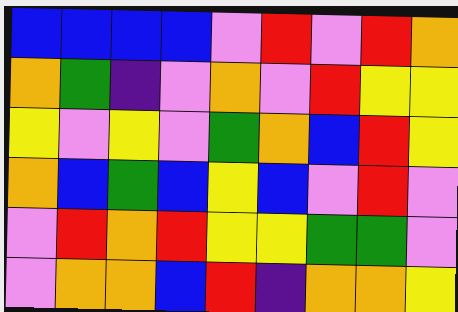[["blue", "blue", "blue", "blue", "violet", "red", "violet", "red", "orange"], ["orange", "green", "indigo", "violet", "orange", "violet", "red", "yellow", "yellow"], ["yellow", "violet", "yellow", "violet", "green", "orange", "blue", "red", "yellow"], ["orange", "blue", "green", "blue", "yellow", "blue", "violet", "red", "violet"], ["violet", "red", "orange", "red", "yellow", "yellow", "green", "green", "violet"], ["violet", "orange", "orange", "blue", "red", "indigo", "orange", "orange", "yellow"]]